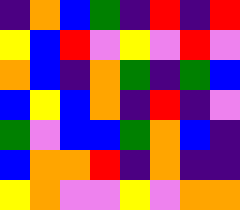[["indigo", "orange", "blue", "green", "indigo", "red", "indigo", "red"], ["yellow", "blue", "red", "violet", "yellow", "violet", "red", "violet"], ["orange", "blue", "indigo", "orange", "green", "indigo", "green", "blue"], ["blue", "yellow", "blue", "orange", "indigo", "red", "indigo", "violet"], ["green", "violet", "blue", "blue", "green", "orange", "blue", "indigo"], ["blue", "orange", "orange", "red", "indigo", "orange", "indigo", "indigo"], ["yellow", "orange", "violet", "violet", "yellow", "violet", "orange", "orange"]]